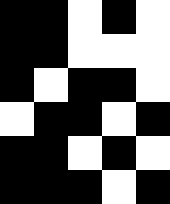[["black", "black", "white", "black", "white"], ["black", "black", "white", "white", "white"], ["black", "white", "black", "black", "white"], ["white", "black", "black", "white", "black"], ["black", "black", "white", "black", "white"], ["black", "black", "black", "white", "black"]]